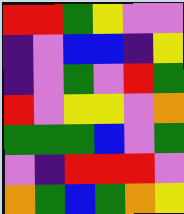[["red", "red", "green", "yellow", "violet", "violet"], ["indigo", "violet", "blue", "blue", "indigo", "yellow"], ["indigo", "violet", "green", "violet", "red", "green"], ["red", "violet", "yellow", "yellow", "violet", "orange"], ["green", "green", "green", "blue", "violet", "green"], ["violet", "indigo", "red", "red", "red", "violet"], ["orange", "green", "blue", "green", "orange", "yellow"]]